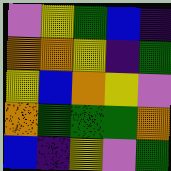[["violet", "yellow", "green", "blue", "indigo"], ["orange", "orange", "yellow", "indigo", "green"], ["yellow", "blue", "orange", "yellow", "violet"], ["orange", "green", "green", "green", "orange"], ["blue", "indigo", "yellow", "violet", "green"]]